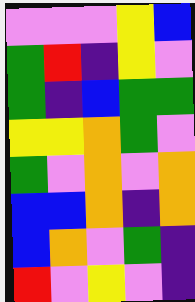[["violet", "violet", "violet", "yellow", "blue"], ["green", "red", "indigo", "yellow", "violet"], ["green", "indigo", "blue", "green", "green"], ["yellow", "yellow", "orange", "green", "violet"], ["green", "violet", "orange", "violet", "orange"], ["blue", "blue", "orange", "indigo", "orange"], ["blue", "orange", "violet", "green", "indigo"], ["red", "violet", "yellow", "violet", "indigo"]]